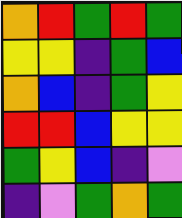[["orange", "red", "green", "red", "green"], ["yellow", "yellow", "indigo", "green", "blue"], ["orange", "blue", "indigo", "green", "yellow"], ["red", "red", "blue", "yellow", "yellow"], ["green", "yellow", "blue", "indigo", "violet"], ["indigo", "violet", "green", "orange", "green"]]